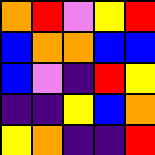[["orange", "red", "violet", "yellow", "red"], ["blue", "orange", "orange", "blue", "blue"], ["blue", "violet", "indigo", "red", "yellow"], ["indigo", "indigo", "yellow", "blue", "orange"], ["yellow", "orange", "indigo", "indigo", "red"]]